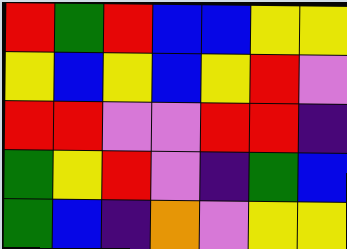[["red", "green", "red", "blue", "blue", "yellow", "yellow"], ["yellow", "blue", "yellow", "blue", "yellow", "red", "violet"], ["red", "red", "violet", "violet", "red", "red", "indigo"], ["green", "yellow", "red", "violet", "indigo", "green", "blue"], ["green", "blue", "indigo", "orange", "violet", "yellow", "yellow"]]